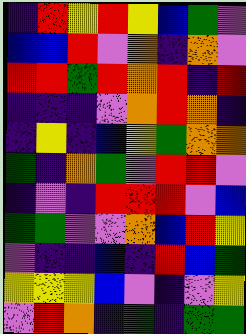[["indigo", "red", "yellow", "red", "yellow", "blue", "green", "violet"], ["blue", "blue", "red", "violet", "orange", "indigo", "orange", "violet"], ["red", "red", "green", "red", "orange", "red", "indigo", "red"], ["indigo", "indigo", "indigo", "violet", "orange", "red", "orange", "indigo"], ["indigo", "yellow", "indigo", "blue", "yellow", "green", "orange", "orange"], ["green", "indigo", "orange", "green", "violet", "red", "red", "violet"], ["indigo", "violet", "indigo", "red", "red", "red", "violet", "blue"], ["green", "green", "violet", "violet", "orange", "blue", "red", "yellow"], ["violet", "indigo", "indigo", "blue", "indigo", "red", "blue", "green"], ["yellow", "yellow", "yellow", "blue", "violet", "indigo", "violet", "yellow"], ["violet", "red", "orange", "indigo", "green", "indigo", "green", "green"]]